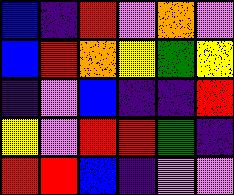[["blue", "indigo", "red", "violet", "orange", "violet"], ["blue", "red", "orange", "yellow", "green", "yellow"], ["indigo", "violet", "blue", "indigo", "indigo", "red"], ["yellow", "violet", "red", "red", "green", "indigo"], ["red", "red", "blue", "indigo", "violet", "violet"]]